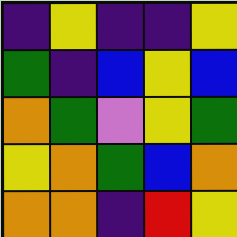[["indigo", "yellow", "indigo", "indigo", "yellow"], ["green", "indigo", "blue", "yellow", "blue"], ["orange", "green", "violet", "yellow", "green"], ["yellow", "orange", "green", "blue", "orange"], ["orange", "orange", "indigo", "red", "yellow"]]